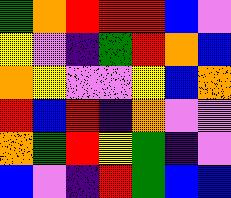[["green", "orange", "red", "red", "red", "blue", "violet"], ["yellow", "violet", "indigo", "green", "red", "orange", "blue"], ["orange", "yellow", "violet", "violet", "yellow", "blue", "orange"], ["red", "blue", "red", "indigo", "orange", "violet", "violet"], ["orange", "green", "red", "yellow", "green", "indigo", "violet"], ["blue", "violet", "indigo", "red", "green", "blue", "blue"]]